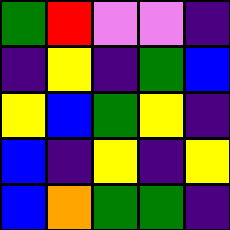[["green", "red", "violet", "violet", "indigo"], ["indigo", "yellow", "indigo", "green", "blue"], ["yellow", "blue", "green", "yellow", "indigo"], ["blue", "indigo", "yellow", "indigo", "yellow"], ["blue", "orange", "green", "green", "indigo"]]